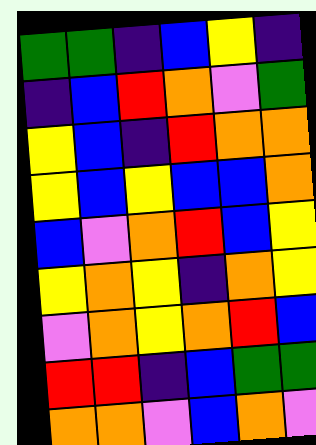[["green", "green", "indigo", "blue", "yellow", "indigo"], ["indigo", "blue", "red", "orange", "violet", "green"], ["yellow", "blue", "indigo", "red", "orange", "orange"], ["yellow", "blue", "yellow", "blue", "blue", "orange"], ["blue", "violet", "orange", "red", "blue", "yellow"], ["yellow", "orange", "yellow", "indigo", "orange", "yellow"], ["violet", "orange", "yellow", "orange", "red", "blue"], ["red", "red", "indigo", "blue", "green", "green"], ["orange", "orange", "violet", "blue", "orange", "violet"]]